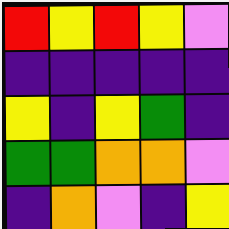[["red", "yellow", "red", "yellow", "violet"], ["indigo", "indigo", "indigo", "indigo", "indigo"], ["yellow", "indigo", "yellow", "green", "indigo"], ["green", "green", "orange", "orange", "violet"], ["indigo", "orange", "violet", "indigo", "yellow"]]